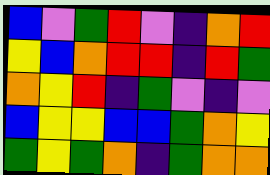[["blue", "violet", "green", "red", "violet", "indigo", "orange", "red"], ["yellow", "blue", "orange", "red", "red", "indigo", "red", "green"], ["orange", "yellow", "red", "indigo", "green", "violet", "indigo", "violet"], ["blue", "yellow", "yellow", "blue", "blue", "green", "orange", "yellow"], ["green", "yellow", "green", "orange", "indigo", "green", "orange", "orange"]]